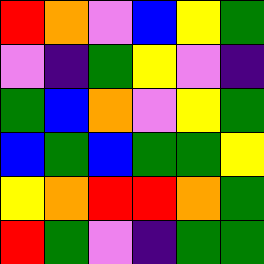[["red", "orange", "violet", "blue", "yellow", "green"], ["violet", "indigo", "green", "yellow", "violet", "indigo"], ["green", "blue", "orange", "violet", "yellow", "green"], ["blue", "green", "blue", "green", "green", "yellow"], ["yellow", "orange", "red", "red", "orange", "green"], ["red", "green", "violet", "indigo", "green", "green"]]